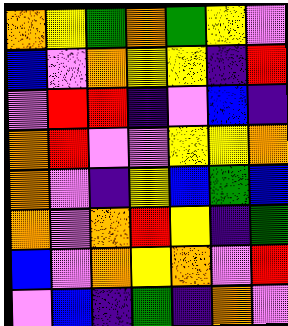[["orange", "yellow", "green", "orange", "green", "yellow", "violet"], ["blue", "violet", "orange", "yellow", "yellow", "indigo", "red"], ["violet", "red", "red", "indigo", "violet", "blue", "indigo"], ["orange", "red", "violet", "violet", "yellow", "yellow", "orange"], ["orange", "violet", "indigo", "yellow", "blue", "green", "blue"], ["orange", "violet", "orange", "red", "yellow", "indigo", "green"], ["blue", "violet", "orange", "yellow", "orange", "violet", "red"], ["violet", "blue", "indigo", "green", "indigo", "orange", "violet"]]